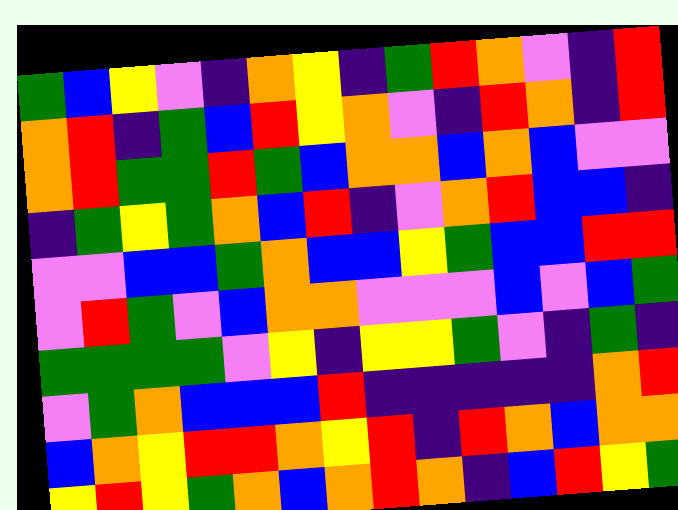[["green", "blue", "yellow", "violet", "indigo", "orange", "yellow", "indigo", "green", "red", "orange", "violet", "indigo", "red"], ["orange", "red", "indigo", "green", "blue", "red", "yellow", "orange", "violet", "indigo", "red", "orange", "indigo", "red"], ["orange", "red", "green", "green", "red", "green", "blue", "orange", "orange", "blue", "orange", "blue", "violet", "violet"], ["indigo", "green", "yellow", "green", "orange", "blue", "red", "indigo", "violet", "orange", "red", "blue", "blue", "indigo"], ["violet", "violet", "blue", "blue", "green", "orange", "blue", "blue", "yellow", "green", "blue", "blue", "red", "red"], ["violet", "red", "green", "violet", "blue", "orange", "orange", "violet", "violet", "violet", "blue", "violet", "blue", "green"], ["green", "green", "green", "green", "violet", "yellow", "indigo", "yellow", "yellow", "green", "violet", "indigo", "green", "indigo"], ["violet", "green", "orange", "blue", "blue", "blue", "red", "indigo", "indigo", "indigo", "indigo", "indigo", "orange", "red"], ["blue", "orange", "yellow", "red", "red", "orange", "yellow", "red", "indigo", "red", "orange", "blue", "orange", "orange"], ["yellow", "red", "yellow", "green", "orange", "blue", "orange", "red", "orange", "indigo", "blue", "red", "yellow", "green"]]